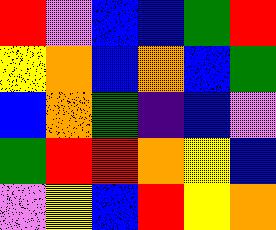[["red", "violet", "blue", "blue", "green", "red"], ["yellow", "orange", "blue", "orange", "blue", "green"], ["blue", "orange", "green", "indigo", "blue", "violet"], ["green", "red", "red", "orange", "yellow", "blue"], ["violet", "yellow", "blue", "red", "yellow", "orange"]]